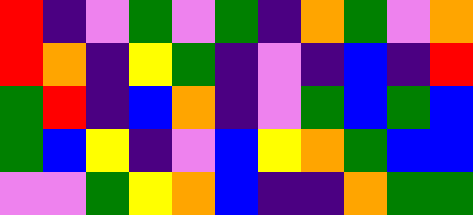[["red", "indigo", "violet", "green", "violet", "green", "indigo", "orange", "green", "violet", "orange"], ["red", "orange", "indigo", "yellow", "green", "indigo", "violet", "indigo", "blue", "indigo", "red"], ["green", "red", "indigo", "blue", "orange", "indigo", "violet", "green", "blue", "green", "blue"], ["green", "blue", "yellow", "indigo", "violet", "blue", "yellow", "orange", "green", "blue", "blue"], ["violet", "violet", "green", "yellow", "orange", "blue", "indigo", "indigo", "orange", "green", "green"]]